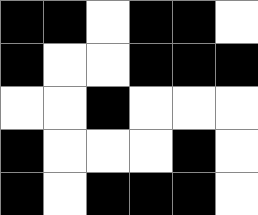[["black", "black", "white", "black", "black", "white"], ["black", "white", "white", "black", "black", "black"], ["white", "white", "black", "white", "white", "white"], ["black", "white", "white", "white", "black", "white"], ["black", "white", "black", "black", "black", "white"]]